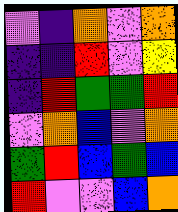[["violet", "indigo", "orange", "violet", "orange"], ["indigo", "indigo", "red", "violet", "yellow"], ["indigo", "red", "green", "green", "red"], ["violet", "orange", "blue", "violet", "orange"], ["green", "red", "blue", "green", "blue"], ["red", "violet", "violet", "blue", "orange"]]